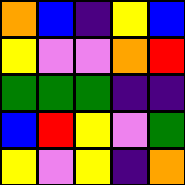[["orange", "blue", "indigo", "yellow", "blue"], ["yellow", "violet", "violet", "orange", "red"], ["green", "green", "green", "indigo", "indigo"], ["blue", "red", "yellow", "violet", "green"], ["yellow", "violet", "yellow", "indigo", "orange"]]